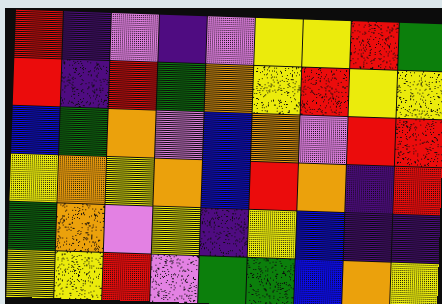[["red", "indigo", "violet", "indigo", "violet", "yellow", "yellow", "red", "green"], ["red", "indigo", "red", "green", "orange", "yellow", "red", "yellow", "yellow"], ["blue", "green", "orange", "violet", "blue", "orange", "violet", "red", "red"], ["yellow", "orange", "yellow", "orange", "blue", "red", "orange", "indigo", "red"], ["green", "orange", "violet", "yellow", "indigo", "yellow", "blue", "indigo", "indigo"], ["yellow", "yellow", "red", "violet", "green", "green", "blue", "orange", "yellow"]]